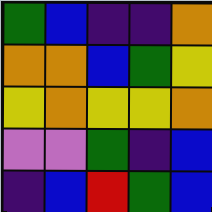[["green", "blue", "indigo", "indigo", "orange"], ["orange", "orange", "blue", "green", "yellow"], ["yellow", "orange", "yellow", "yellow", "orange"], ["violet", "violet", "green", "indigo", "blue"], ["indigo", "blue", "red", "green", "blue"]]